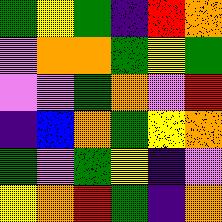[["green", "yellow", "green", "indigo", "red", "orange"], ["violet", "orange", "orange", "green", "yellow", "green"], ["violet", "violet", "green", "orange", "violet", "red"], ["indigo", "blue", "orange", "green", "yellow", "orange"], ["green", "violet", "green", "yellow", "indigo", "violet"], ["yellow", "orange", "red", "green", "indigo", "orange"]]